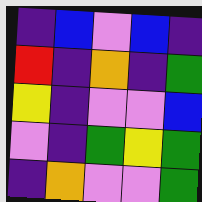[["indigo", "blue", "violet", "blue", "indigo"], ["red", "indigo", "orange", "indigo", "green"], ["yellow", "indigo", "violet", "violet", "blue"], ["violet", "indigo", "green", "yellow", "green"], ["indigo", "orange", "violet", "violet", "green"]]